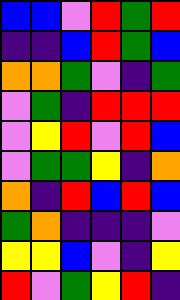[["blue", "blue", "violet", "red", "green", "red"], ["indigo", "indigo", "blue", "red", "green", "blue"], ["orange", "orange", "green", "violet", "indigo", "green"], ["violet", "green", "indigo", "red", "red", "red"], ["violet", "yellow", "red", "violet", "red", "blue"], ["violet", "green", "green", "yellow", "indigo", "orange"], ["orange", "indigo", "red", "blue", "red", "blue"], ["green", "orange", "indigo", "indigo", "indigo", "violet"], ["yellow", "yellow", "blue", "violet", "indigo", "yellow"], ["red", "violet", "green", "yellow", "red", "indigo"]]